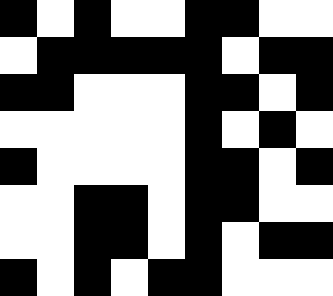[["black", "white", "black", "white", "white", "black", "black", "white", "white"], ["white", "black", "black", "black", "black", "black", "white", "black", "black"], ["black", "black", "white", "white", "white", "black", "black", "white", "black"], ["white", "white", "white", "white", "white", "black", "white", "black", "white"], ["black", "white", "white", "white", "white", "black", "black", "white", "black"], ["white", "white", "black", "black", "white", "black", "black", "white", "white"], ["white", "white", "black", "black", "white", "black", "white", "black", "black"], ["black", "white", "black", "white", "black", "black", "white", "white", "white"]]